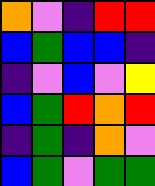[["orange", "violet", "indigo", "red", "red"], ["blue", "green", "blue", "blue", "indigo"], ["indigo", "violet", "blue", "violet", "yellow"], ["blue", "green", "red", "orange", "red"], ["indigo", "green", "indigo", "orange", "violet"], ["blue", "green", "violet", "green", "green"]]